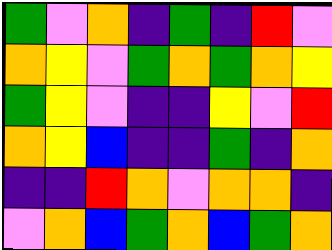[["green", "violet", "orange", "indigo", "green", "indigo", "red", "violet"], ["orange", "yellow", "violet", "green", "orange", "green", "orange", "yellow"], ["green", "yellow", "violet", "indigo", "indigo", "yellow", "violet", "red"], ["orange", "yellow", "blue", "indigo", "indigo", "green", "indigo", "orange"], ["indigo", "indigo", "red", "orange", "violet", "orange", "orange", "indigo"], ["violet", "orange", "blue", "green", "orange", "blue", "green", "orange"]]